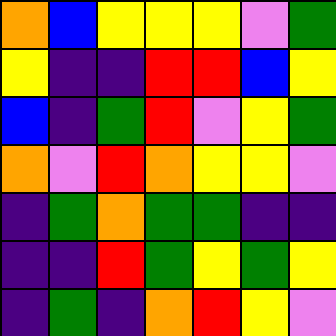[["orange", "blue", "yellow", "yellow", "yellow", "violet", "green"], ["yellow", "indigo", "indigo", "red", "red", "blue", "yellow"], ["blue", "indigo", "green", "red", "violet", "yellow", "green"], ["orange", "violet", "red", "orange", "yellow", "yellow", "violet"], ["indigo", "green", "orange", "green", "green", "indigo", "indigo"], ["indigo", "indigo", "red", "green", "yellow", "green", "yellow"], ["indigo", "green", "indigo", "orange", "red", "yellow", "violet"]]